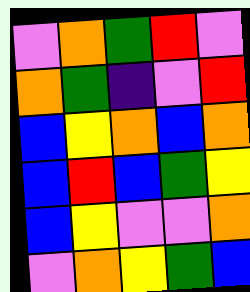[["violet", "orange", "green", "red", "violet"], ["orange", "green", "indigo", "violet", "red"], ["blue", "yellow", "orange", "blue", "orange"], ["blue", "red", "blue", "green", "yellow"], ["blue", "yellow", "violet", "violet", "orange"], ["violet", "orange", "yellow", "green", "blue"]]